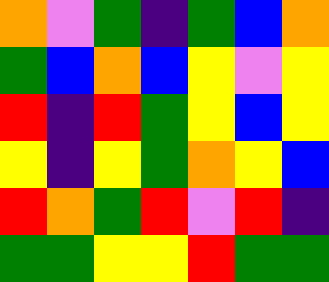[["orange", "violet", "green", "indigo", "green", "blue", "orange"], ["green", "blue", "orange", "blue", "yellow", "violet", "yellow"], ["red", "indigo", "red", "green", "yellow", "blue", "yellow"], ["yellow", "indigo", "yellow", "green", "orange", "yellow", "blue"], ["red", "orange", "green", "red", "violet", "red", "indigo"], ["green", "green", "yellow", "yellow", "red", "green", "green"]]